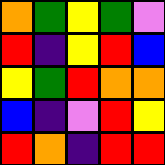[["orange", "green", "yellow", "green", "violet"], ["red", "indigo", "yellow", "red", "blue"], ["yellow", "green", "red", "orange", "orange"], ["blue", "indigo", "violet", "red", "yellow"], ["red", "orange", "indigo", "red", "red"]]